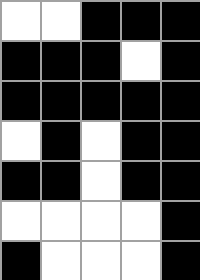[["white", "white", "black", "black", "black"], ["black", "black", "black", "white", "black"], ["black", "black", "black", "black", "black"], ["white", "black", "white", "black", "black"], ["black", "black", "white", "black", "black"], ["white", "white", "white", "white", "black"], ["black", "white", "white", "white", "black"]]